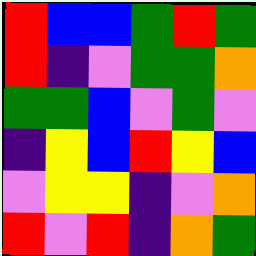[["red", "blue", "blue", "green", "red", "green"], ["red", "indigo", "violet", "green", "green", "orange"], ["green", "green", "blue", "violet", "green", "violet"], ["indigo", "yellow", "blue", "red", "yellow", "blue"], ["violet", "yellow", "yellow", "indigo", "violet", "orange"], ["red", "violet", "red", "indigo", "orange", "green"]]